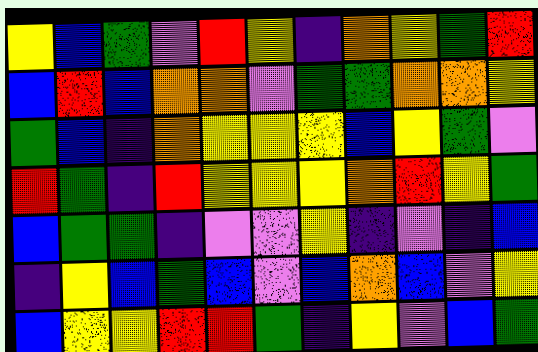[["yellow", "blue", "green", "violet", "red", "yellow", "indigo", "orange", "yellow", "green", "red"], ["blue", "red", "blue", "orange", "orange", "violet", "green", "green", "orange", "orange", "yellow"], ["green", "blue", "indigo", "orange", "yellow", "yellow", "yellow", "blue", "yellow", "green", "violet"], ["red", "green", "indigo", "red", "yellow", "yellow", "yellow", "orange", "red", "yellow", "green"], ["blue", "green", "green", "indigo", "violet", "violet", "yellow", "indigo", "violet", "indigo", "blue"], ["indigo", "yellow", "blue", "green", "blue", "violet", "blue", "orange", "blue", "violet", "yellow"], ["blue", "yellow", "yellow", "red", "red", "green", "indigo", "yellow", "violet", "blue", "green"]]